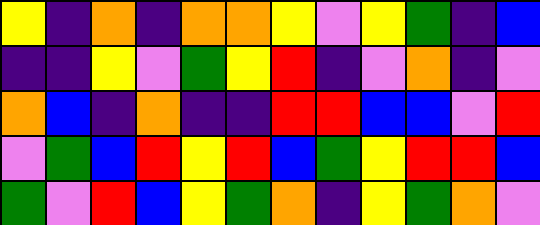[["yellow", "indigo", "orange", "indigo", "orange", "orange", "yellow", "violet", "yellow", "green", "indigo", "blue"], ["indigo", "indigo", "yellow", "violet", "green", "yellow", "red", "indigo", "violet", "orange", "indigo", "violet"], ["orange", "blue", "indigo", "orange", "indigo", "indigo", "red", "red", "blue", "blue", "violet", "red"], ["violet", "green", "blue", "red", "yellow", "red", "blue", "green", "yellow", "red", "red", "blue"], ["green", "violet", "red", "blue", "yellow", "green", "orange", "indigo", "yellow", "green", "orange", "violet"]]